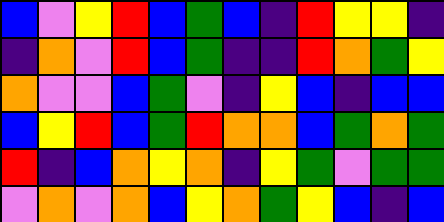[["blue", "violet", "yellow", "red", "blue", "green", "blue", "indigo", "red", "yellow", "yellow", "indigo"], ["indigo", "orange", "violet", "red", "blue", "green", "indigo", "indigo", "red", "orange", "green", "yellow"], ["orange", "violet", "violet", "blue", "green", "violet", "indigo", "yellow", "blue", "indigo", "blue", "blue"], ["blue", "yellow", "red", "blue", "green", "red", "orange", "orange", "blue", "green", "orange", "green"], ["red", "indigo", "blue", "orange", "yellow", "orange", "indigo", "yellow", "green", "violet", "green", "green"], ["violet", "orange", "violet", "orange", "blue", "yellow", "orange", "green", "yellow", "blue", "indigo", "blue"]]